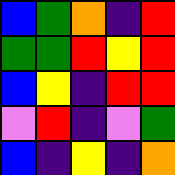[["blue", "green", "orange", "indigo", "red"], ["green", "green", "red", "yellow", "red"], ["blue", "yellow", "indigo", "red", "red"], ["violet", "red", "indigo", "violet", "green"], ["blue", "indigo", "yellow", "indigo", "orange"]]